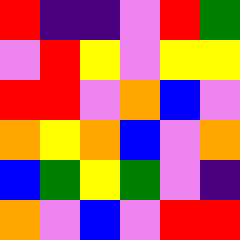[["red", "indigo", "indigo", "violet", "red", "green"], ["violet", "red", "yellow", "violet", "yellow", "yellow"], ["red", "red", "violet", "orange", "blue", "violet"], ["orange", "yellow", "orange", "blue", "violet", "orange"], ["blue", "green", "yellow", "green", "violet", "indigo"], ["orange", "violet", "blue", "violet", "red", "red"]]